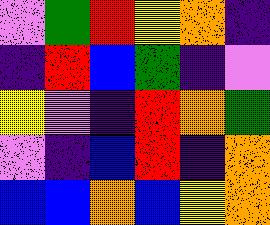[["violet", "green", "red", "yellow", "orange", "indigo"], ["indigo", "red", "blue", "green", "indigo", "violet"], ["yellow", "violet", "indigo", "red", "orange", "green"], ["violet", "indigo", "blue", "red", "indigo", "orange"], ["blue", "blue", "orange", "blue", "yellow", "orange"]]